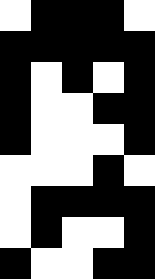[["white", "black", "black", "black", "white"], ["black", "black", "black", "black", "black"], ["black", "white", "black", "white", "black"], ["black", "white", "white", "black", "black"], ["black", "white", "white", "white", "black"], ["white", "white", "white", "black", "white"], ["white", "black", "black", "black", "black"], ["white", "black", "white", "white", "black"], ["black", "white", "white", "black", "black"]]